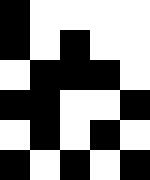[["black", "white", "white", "white", "white"], ["black", "white", "black", "white", "white"], ["white", "black", "black", "black", "white"], ["black", "black", "white", "white", "black"], ["white", "black", "white", "black", "white"], ["black", "white", "black", "white", "black"]]